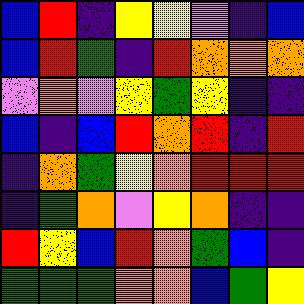[["blue", "red", "indigo", "yellow", "yellow", "violet", "indigo", "blue"], ["blue", "red", "green", "indigo", "red", "orange", "orange", "orange"], ["violet", "orange", "violet", "yellow", "green", "yellow", "indigo", "indigo"], ["blue", "indigo", "blue", "red", "orange", "red", "indigo", "red"], ["indigo", "orange", "green", "yellow", "orange", "red", "red", "red"], ["indigo", "green", "orange", "violet", "yellow", "orange", "indigo", "indigo"], ["red", "yellow", "blue", "red", "orange", "green", "blue", "indigo"], ["green", "green", "green", "orange", "orange", "blue", "green", "yellow"]]